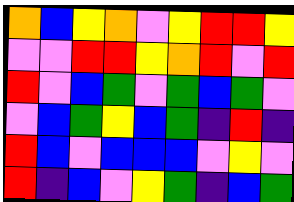[["orange", "blue", "yellow", "orange", "violet", "yellow", "red", "red", "yellow"], ["violet", "violet", "red", "red", "yellow", "orange", "red", "violet", "red"], ["red", "violet", "blue", "green", "violet", "green", "blue", "green", "violet"], ["violet", "blue", "green", "yellow", "blue", "green", "indigo", "red", "indigo"], ["red", "blue", "violet", "blue", "blue", "blue", "violet", "yellow", "violet"], ["red", "indigo", "blue", "violet", "yellow", "green", "indigo", "blue", "green"]]